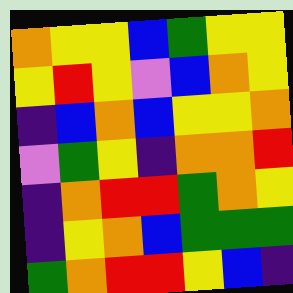[["orange", "yellow", "yellow", "blue", "green", "yellow", "yellow"], ["yellow", "red", "yellow", "violet", "blue", "orange", "yellow"], ["indigo", "blue", "orange", "blue", "yellow", "yellow", "orange"], ["violet", "green", "yellow", "indigo", "orange", "orange", "red"], ["indigo", "orange", "red", "red", "green", "orange", "yellow"], ["indigo", "yellow", "orange", "blue", "green", "green", "green"], ["green", "orange", "red", "red", "yellow", "blue", "indigo"]]